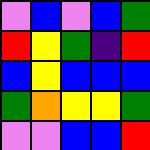[["violet", "blue", "violet", "blue", "green"], ["red", "yellow", "green", "indigo", "red"], ["blue", "yellow", "blue", "blue", "blue"], ["green", "orange", "yellow", "yellow", "green"], ["violet", "violet", "blue", "blue", "red"]]